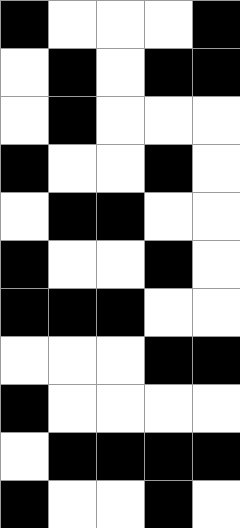[["black", "white", "white", "white", "black"], ["white", "black", "white", "black", "black"], ["white", "black", "white", "white", "white"], ["black", "white", "white", "black", "white"], ["white", "black", "black", "white", "white"], ["black", "white", "white", "black", "white"], ["black", "black", "black", "white", "white"], ["white", "white", "white", "black", "black"], ["black", "white", "white", "white", "white"], ["white", "black", "black", "black", "black"], ["black", "white", "white", "black", "white"]]